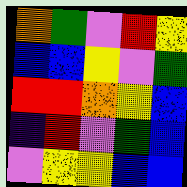[["orange", "green", "violet", "red", "yellow"], ["blue", "blue", "yellow", "violet", "green"], ["red", "red", "orange", "yellow", "blue"], ["indigo", "red", "violet", "green", "blue"], ["violet", "yellow", "yellow", "blue", "blue"]]